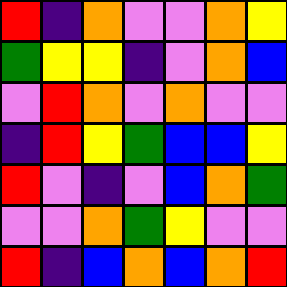[["red", "indigo", "orange", "violet", "violet", "orange", "yellow"], ["green", "yellow", "yellow", "indigo", "violet", "orange", "blue"], ["violet", "red", "orange", "violet", "orange", "violet", "violet"], ["indigo", "red", "yellow", "green", "blue", "blue", "yellow"], ["red", "violet", "indigo", "violet", "blue", "orange", "green"], ["violet", "violet", "orange", "green", "yellow", "violet", "violet"], ["red", "indigo", "blue", "orange", "blue", "orange", "red"]]